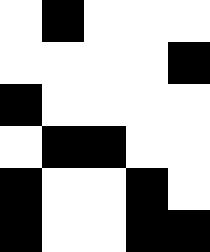[["white", "black", "white", "white", "white"], ["white", "white", "white", "white", "black"], ["black", "white", "white", "white", "white"], ["white", "black", "black", "white", "white"], ["black", "white", "white", "black", "white"], ["black", "white", "white", "black", "black"]]